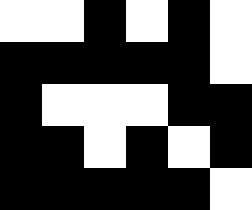[["white", "white", "black", "white", "black", "white"], ["black", "black", "black", "black", "black", "white"], ["black", "white", "white", "white", "black", "black"], ["black", "black", "white", "black", "white", "black"], ["black", "black", "black", "black", "black", "white"]]